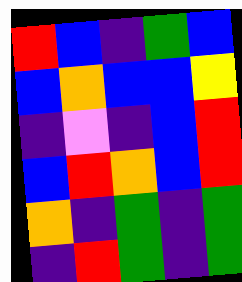[["red", "blue", "indigo", "green", "blue"], ["blue", "orange", "blue", "blue", "yellow"], ["indigo", "violet", "indigo", "blue", "red"], ["blue", "red", "orange", "blue", "red"], ["orange", "indigo", "green", "indigo", "green"], ["indigo", "red", "green", "indigo", "green"]]